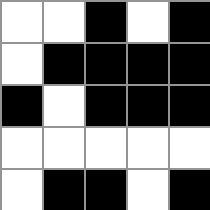[["white", "white", "black", "white", "black"], ["white", "black", "black", "black", "black"], ["black", "white", "black", "black", "black"], ["white", "white", "white", "white", "white"], ["white", "black", "black", "white", "black"]]